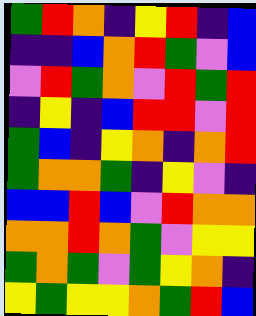[["green", "red", "orange", "indigo", "yellow", "red", "indigo", "blue"], ["indigo", "indigo", "blue", "orange", "red", "green", "violet", "blue"], ["violet", "red", "green", "orange", "violet", "red", "green", "red"], ["indigo", "yellow", "indigo", "blue", "red", "red", "violet", "red"], ["green", "blue", "indigo", "yellow", "orange", "indigo", "orange", "red"], ["green", "orange", "orange", "green", "indigo", "yellow", "violet", "indigo"], ["blue", "blue", "red", "blue", "violet", "red", "orange", "orange"], ["orange", "orange", "red", "orange", "green", "violet", "yellow", "yellow"], ["green", "orange", "green", "violet", "green", "yellow", "orange", "indigo"], ["yellow", "green", "yellow", "yellow", "orange", "green", "red", "blue"]]